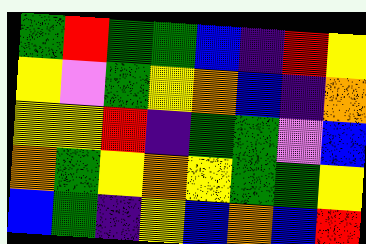[["green", "red", "green", "green", "blue", "indigo", "red", "yellow"], ["yellow", "violet", "green", "yellow", "orange", "blue", "indigo", "orange"], ["yellow", "yellow", "red", "indigo", "green", "green", "violet", "blue"], ["orange", "green", "yellow", "orange", "yellow", "green", "green", "yellow"], ["blue", "green", "indigo", "yellow", "blue", "orange", "blue", "red"]]